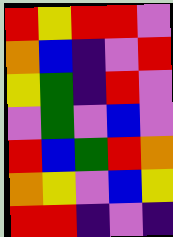[["red", "yellow", "red", "red", "violet"], ["orange", "blue", "indigo", "violet", "red"], ["yellow", "green", "indigo", "red", "violet"], ["violet", "green", "violet", "blue", "violet"], ["red", "blue", "green", "red", "orange"], ["orange", "yellow", "violet", "blue", "yellow"], ["red", "red", "indigo", "violet", "indigo"]]